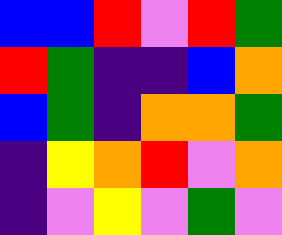[["blue", "blue", "red", "violet", "red", "green"], ["red", "green", "indigo", "indigo", "blue", "orange"], ["blue", "green", "indigo", "orange", "orange", "green"], ["indigo", "yellow", "orange", "red", "violet", "orange"], ["indigo", "violet", "yellow", "violet", "green", "violet"]]